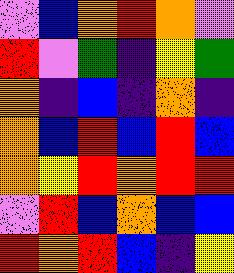[["violet", "blue", "orange", "red", "orange", "violet"], ["red", "violet", "green", "indigo", "yellow", "green"], ["orange", "indigo", "blue", "indigo", "orange", "indigo"], ["orange", "blue", "red", "blue", "red", "blue"], ["orange", "yellow", "red", "orange", "red", "red"], ["violet", "red", "blue", "orange", "blue", "blue"], ["red", "orange", "red", "blue", "indigo", "yellow"]]